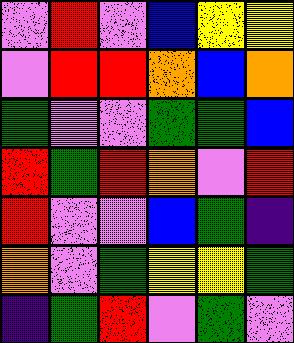[["violet", "red", "violet", "blue", "yellow", "yellow"], ["violet", "red", "red", "orange", "blue", "orange"], ["green", "violet", "violet", "green", "green", "blue"], ["red", "green", "red", "orange", "violet", "red"], ["red", "violet", "violet", "blue", "green", "indigo"], ["orange", "violet", "green", "yellow", "yellow", "green"], ["indigo", "green", "red", "violet", "green", "violet"]]